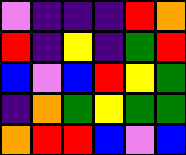[["violet", "indigo", "indigo", "indigo", "red", "orange"], ["red", "indigo", "yellow", "indigo", "green", "red"], ["blue", "violet", "blue", "red", "yellow", "green"], ["indigo", "orange", "green", "yellow", "green", "green"], ["orange", "red", "red", "blue", "violet", "blue"]]